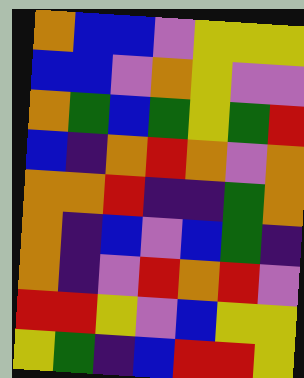[["orange", "blue", "blue", "violet", "yellow", "yellow", "yellow"], ["blue", "blue", "violet", "orange", "yellow", "violet", "violet"], ["orange", "green", "blue", "green", "yellow", "green", "red"], ["blue", "indigo", "orange", "red", "orange", "violet", "orange"], ["orange", "orange", "red", "indigo", "indigo", "green", "orange"], ["orange", "indigo", "blue", "violet", "blue", "green", "indigo"], ["orange", "indigo", "violet", "red", "orange", "red", "violet"], ["red", "red", "yellow", "violet", "blue", "yellow", "yellow"], ["yellow", "green", "indigo", "blue", "red", "red", "yellow"]]